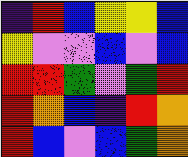[["indigo", "red", "blue", "yellow", "yellow", "blue"], ["yellow", "violet", "violet", "blue", "violet", "blue"], ["red", "red", "green", "violet", "green", "red"], ["red", "orange", "blue", "indigo", "red", "orange"], ["red", "blue", "violet", "blue", "green", "orange"]]